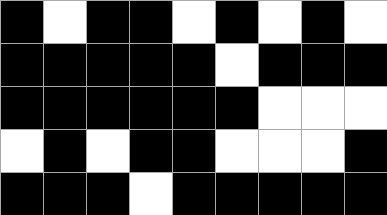[["black", "white", "black", "black", "white", "black", "white", "black", "white"], ["black", "black", "black", "black", "black", "white", "black", "black", "black"], ["black", "black", "black", "black", "black", "black", "white", "white", "white"], ["white", "black", "white", "black", "black", "white", "white", "white", "black"], ["black", "black", "black", "white", "black", "black", "black", "black", "black"]]